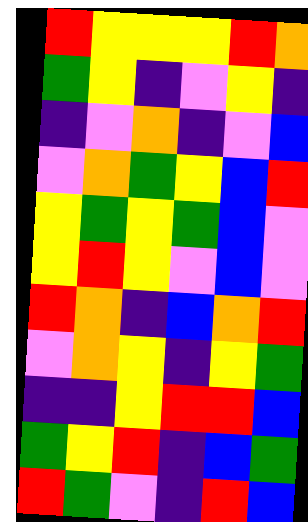[["red", "yellow", "yellow", "yellow", "red", "orange"], ["green", "yellow", "indigo", "violet", "yellow", "indigo"], ["indigo", "violet", "orange", "indigo", "violet", "blue"], ["violet", "orange", "green", "yellow", "blue", "red"], ["yellow", "green", "yellow", "green", "blue", "violet"], ["yellow", "red", "yellow", "violet", "blue", "violet"], ["red", "orange", "indigo", "blue", "orange", "red"], ["violet", "orange", "yellow", "indigo", "yellow", "green"], ["indigo", "indigo", "yellow", "red", "red", "blue"], ["green", "yellow", "red", "indigo", "blue", "green"], ["red", "green", "violet", "indigo", "red", "blue"]]